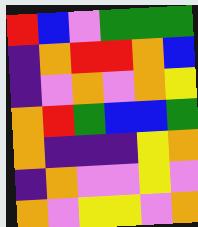[["red", "blue", "violet", "green", "green", "green"], ["indigo", "orange", "red", "red", "orange", "blue"], ["indigo", "violet", "orange", "violet", "orange", "yellow"], ["orange", "red", "green", "blue", "blue", "green"], ["orange", "indigo", "indigo", "indigo", "yellow", "orange"], ["indigo", "orange", "violet", "violet", "yellow", "violet"], ["orange", "violet", "yellow", "yellow", "violet", "orange"]]